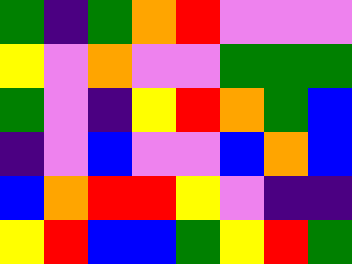[["green", "indigo", "green", "orange", "red", "violet", "violet", "violet"], ["yellow", "violet", "orange", "violet", "violet", "green", "green", "green"], ["green", "violet", "indigo", "yellow", "red", "orange", "green", "blue"], ["indigo", "violet", "blue", "violet", "violet", "blue", "orange", "blue"], ["blue", "orange", "red", "red", "yellow", "violet", "indigo", "indigo"], ["yellow", "red", "blue", "blue", "green", "yellow", "red", "green"]]